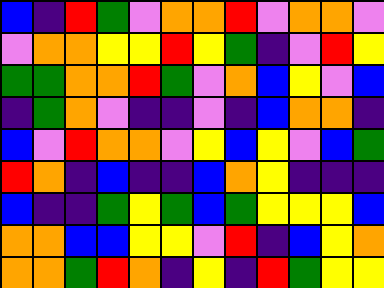[["blue", "indigo", "red", "green", "violet", "orange", "orange", "red", "violet", "orange", "orange", "violet"], ["violet", "orange", "orange", "yellow", "yellow", "red", "yellow", "green", "indigo", "violet", "red", "yellow"], ["green", "green", "orange", "orange", "red", "green", "violet", "orange", "blue", "yellow", "violet", "blue"], ["indigo", "green", "orange", "violet", "indigo", "indigo", "violet", "indigo", "blue", "orange", "orange", "indigo"], ["blue", "violet", "red", "orange", "orange", "violet", "yellow", "blue", "yellow", "violet", "blue", "green"], ["red", "orange", "indigo", "blue", "indigo", "indigo", "blue", "orange", "yellow", "indigo", "indigo", "indigo"], ["blue", "indigo", "indigo", "green", "yellow", "green", "blue", "green", "yellow", "yellow", "yellow", "blue"], ["orange", "orange", "blue", "blue", "yellow", "yellow", "violet", "red", "indigo", "blue", "yellow", "orange"], ["orange", "orange", "green", "red", "orange", "indigo", "yellow", "indigo", "red", "green", "yellow", "yellow"]]